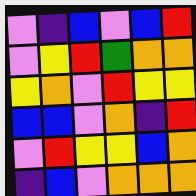[["violet", "indigo", "blue", "violet", "blue", "red"], ["violet", "yellow", "red", "green", "orange", "orange"], ["yellow", "orange", "violet", "red", "yellow", "yellow"], ["blue", "blue", "violet", "orange", "indigo", "red"], ["violet", "red", "yellow", "yellow", "blue", "orange"], ["indigo", "blue", "violet", "orange", "orange", "orange"]]